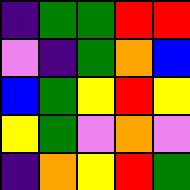[["indigo", "green", "green", "red", "red"], ["violet", "indigo", "green", "orange", "blue"], ["blue", "green", "yellow", "red", "yellow"], ["yellow", "green", "violet", "orange", "violet"], ["indigo", "orange", "yellow", "red", "green"]]